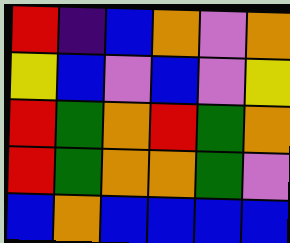[["red", "indigo", "blue", "orange", "violet", "orange"], ["yellow", "blue", "violet", "blue", "violet", "yellow"], ["red", "green", "orange", "red", "green", "orange"], ["red", "green", "orange", "orange", "green", "violet"], ["blue", "orange", "blue", "blue", "blue", "blue"]]